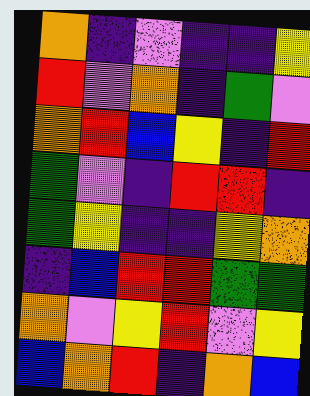[["orange", "indigo", "violet", "indigo", "indigo", "yellow"], ["red", "violet", "orange", "indigo", "green", "violet"], ["orange", "red", "blue", "yellow", "indigo", "red"], ["green", "violet", "indigo", "red", "red", "indigo"], ["green", "yellow", "indigo", "indigo", "yellow", "orange"], ["indigo", "blue", "red", "red", "green", "green"], ["orange", "violet", "yellow", "red", "violet", "yellow"], ["blue", "orange", "red", "indigo", "orange", "blue"]]